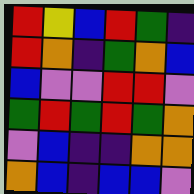[["red", "yellow", "blue", "red", "green", "indigo"], ["red", "orange", "indigo", "green", "orange", "blue"], ["blue", "violet", "violet", "red", "red", "violet"], ["green", "red", "green", "red", "green", "orange"], ["violet", "blue", "indigo", "indigo", "orange", "orange"], ["orange", "blue", "indigo", "blue", "blue", "violet"]]